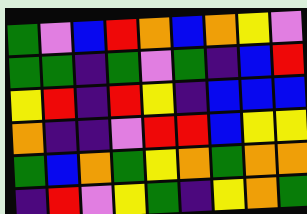[["green", "violet", "blue", "red", "orange", "blue", "orange", "yellow", "violet"], ["green", "green", "indigo", "green", "violet", "green", "indigo", "blue", "red"], ["yellow", "red", "indigo", "red", "yellow", "indigo", "blue", "blue", "blue"], ["orange", "indigo", "indigo", "violet", "red", "red", "blue", "yellow", "yellow"], ["green", "blue", "orange", "green", "yellow", "orange", "green", "orange", "orange"], ["indigo", "red", "violet", "yellow", "green", "indigo", "yellow", "orange", "green"]]